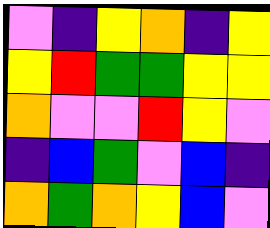[["violet", "indigo", "yellow", "orange", "indigo", "yellow"], ["yellow", "red", "green", "green", "yellow", "yellow"], ["orange", "violet", "violet", "red", "yellow", "violet"], ["indigo", "blue", "green", "violet", "blue", "indigo"], ["orange", "green", "orange", "yellow", "blue", "violet"]]